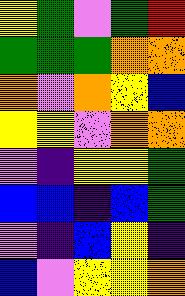[["yellow", "green", "violet", "green", "red"], ["green", "green", "green", "orange", "orange"], ["orange", "violet", "orange", "yellow", "blue"], ["yellow", "yellow", "violet", "orange", "orange"], ["violet", "indigo", "yellow", "yellow", "green"], ["blue", "blue", "indigo", "blue", "green"], ["violet", "indigo", "blue", "yellow", "indigo"], ["blue", "violet", "yellow", "yellow", "orange"]]